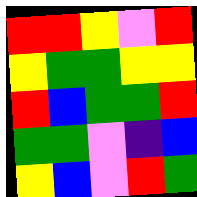[["red", "red", "yellow", "violet", "red"], ["yellow", "green", "green", "yellow", "yellow"], ["red", "blue", "green", "green", "red"], ["green", "green", "violet", "indigo", "blue"], ["yellow", "blue", "violet", "red", "green"]]